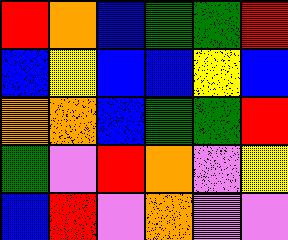[["red", "orange", "blue", "green", "green", "red"], ["blue", "yellow", "blue", "blue", "yellow", "blue"], ["orange", "orange", "blue", "green", "green", "red"], ["green", "violet", "red", "orange", "violet", "yellow"], ["blue", "red", "violet", "orange", "violet", "violet"]]